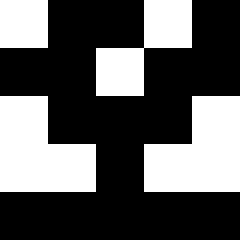[["white", "black", "black", "white", "black"], ["black", "black", "white", "black", "black"], ["white", "black", "black", "black", "white"], ["white", "white", "black", "white", "white"], ["black", "black", "black", "black", "black"]]